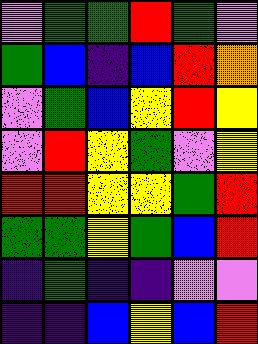[["violet", "green", "green", "red", "green", "violet"], ["green", "blue", "indigo", "blue", "red", "orange"], ["violet", "green", "blue", "yellow", "red", "yellow"], ["violet", "red", "yellow", "green", "violet", "yellow"], ["red", "red", "yellow", "yellow", "green", "red"], ["green", "green", "yellow", "green", "blue", "red"], ["indigo", "green", "indigo", "indigo", "violet", "violet"], ["indigo", "indigo", "blue", "yellow", "blue", "red"]]